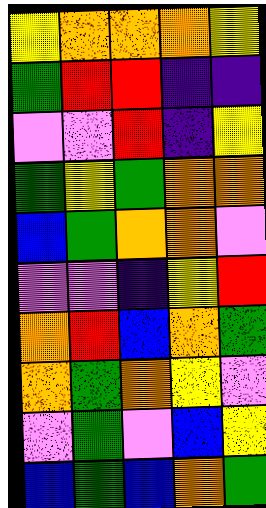[["yellow", "orange", "orange", "orange", "yellow"], ["green", "red", "red", "indigo", "indigo"], ["violet", "violet", "red", "indigo", "yellow"], ["green", "yellow", "green", "orange", "orange"], ["blue", "green", "orange", "orange", "violet"], ["violet", "violet", "indigo", "yellow", "red"], ["orange", "red", "blue", "orange", "green"], ["orange", "green", "orange", "yellow", "violet"], ["violet", "green", "violet", "blue", "yellow"], ["blue", "green", "blue", "orange", "green"]]